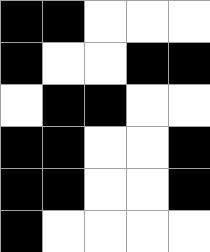[["black", "black", "white", "white", "white"], ["black", "white", "white", "black", "black"], ["white", "black", "black", "white", "white"], ["black", "black", "white", "white", "black"], ["black", "black", "white", "white", "black"], ["black", "white", "white", "white", "white"]]